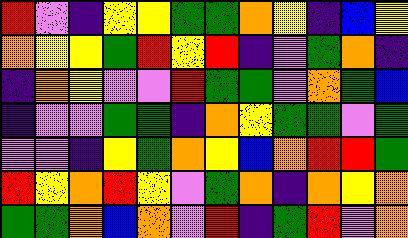[["red", "violet", "indigo", "yellow", "yellow", "green", "green", "orange", "yellow", "indigo", "blue", "yellow"], ["orange", "yellow", "yellow", "green", "red", "yellow", "red", "indigo", "violet", "green", "orange", "indigo"], ["indigo", "orange", "yellow", "violet", "violet", "red", "green", "green", "violet", "orange", "green", "blue"], ["indigo", "violet", "violet", "green", "green", "indigo", "orange", "yellow", "green", "green", "violet", "green"], ["violet", "violet", "indigo", "yellow", "green", "orange", "yellow", "blue", "orange", "red", "red", "green"], ["red", "yellow", "orange", "red", "yellow", "violet", "green", "orange", "indigo", "orange", "yellow", "orange"], ["green", "green", "orange", "blue", "orange", "violet", "red", "indigo", "green", "red", "violet", "orange"]]